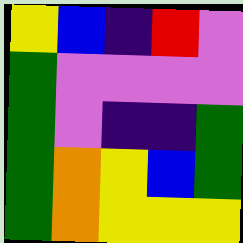[["yellow", "blue", "indigo", "red", "violet"], ["green", "violet", "violet", "violet", "violet"], ["green", "violet", "indigo", "indigo", "green"], ["green", "orange", "yellow", "blue", "green"], ["green", "orange", "yellow", "yellow", "yellow"]]